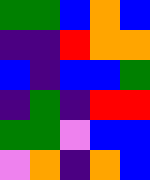[["green", "green", "blue", "orange", "blue"], ["indigo", "indigo", "red", "orange", "orange"], ["blue", "indigo", "blue", "blue", "green"], ["indigo", "green", "indigo", "red", "red"], ["green", "green", "violet", "blue", "blue"], ["violet", "orange", "indigo", "orange", "blue"]]